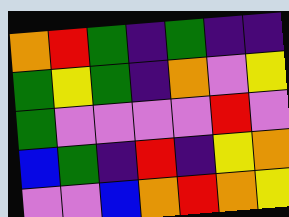[["orange", "red", "green", "indigo", "green", "indigo", "indigo"], ["green", "yellow", "green", "indigo", "orange", "violet", "yellow"], ["green", "violet", "violet", "violet", "violet", "red", "violet"], ["blue", "green", "indigo", "red", "indigo", "yellow", "orange"], ["violet", "violet", "blue", "orange", "red", "orange", "yellow"]]